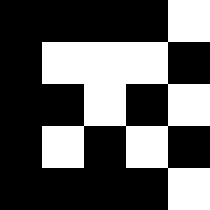[["black", "black", "black", "black", "white"], ["black", "white", "white", "white", "black"], ["black", "black", "white", "black", "white"], ["black", "white", "black", "white", "black"], ["black", "black", "black", "black", "white"]]